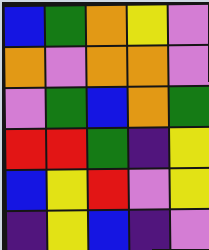[["blue", "green", "orange", "yellow", "violet"], ["orange", "violet", "orange", "orange", "violet"], ["violet", "green", "blue", "orange", "green"], ["red", "red", "green", "indigo", "yellow"], ["blue", "yellow", "red", "violet", "yellow"], ["indigo", "yellow", "blue", "indigo", "violet"]]